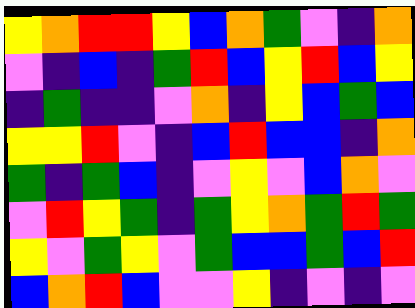[["yellow", "orange", "red", "red", "yellow", "blue", "orange", "green", "violet", "indigo", "orange"], ["violet", "indigo", "blue", "indigo", "green", "red", "blue", "yellow", "red", "blue", "yellow"], ["indigo", "green", "indigo", "indigo", "violet", "orange", "indigo", "yellow", "blue", "green", "blue"], ["yellow", "yellow", "red", "violet", "indigo", "blue", "red", "blue", "blue", "indigo", "orange"], ["green", "indigo", "green", "blue", "indigo", "violet", "yellow", "violet", "blue", "orange", "violet"], ["violet", "red", "yellow", "green", "indigo", "green", "yellow", "orange", "green", "red", "green"], ["yellow", "violet", "green", "yellow", "violet", "green", "blue", "blue", "green", "blue", "red"], ["blue", "orange", "red", "blue", "violet", "violet", "yellow", "indigo", "violet", "indigo", "violet"]]